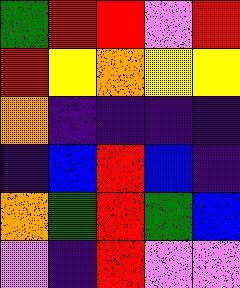[["green", "red", "red", "violet", "red"], ["red", "yellow", "orange", "yellow", "yellow"], ["orange", "indigo", "indigo", "indigo", "indigo"], ["indigo", "blue", "red", "blue", "indigo"], ["orange", "green", "red", "green", "blue"], ["violet", "indigo", "red", "violet", "violet"]]